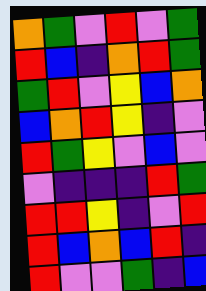[["orange", "green", "violet", "red", "violet", "green"], ["red", "blue", "indigo", "orange", "red", "green"], ["green", "red", "violet", "yellow", "blue", "orange"], ["blue", "orange", "red", "yellow", "indigo", "violet"], ["red", "green", "yellow", "violet", "blue", "violet"], ["violet", "indigo", "indigo", "indigo", "red", "green"], ["red", "red", "yellow", "indigo", "violet", "red"], ["red", "blue", "orange", "blue", "red", "indigo"], ["red", "violet", "violet", "green", "indigo", "blue"]]